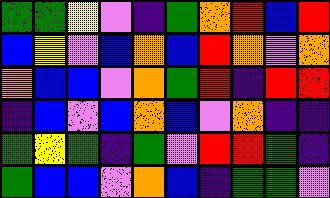[["green", "green", "yellow", "violet", "indigo", "green", "orange", "red", "blue", "red"], ["blue", "yellow", "violet", "blue", "orange", "blue", "red", "orange", "violet", "orange"], ["orange", "blue", "blue", "violet", "orange", "green", "red", "indigo", "red", "red"], ["indigo", "blue", "violet", "blue", "orange", "blue", "violet", "orange", "indigo", "indigo"], ["green", "yellow", "green", "indigo", "green", "violet", "red", "red", "green", "indigo"], ["green", "blue", "blue", "violet", "orange", "blue", "indigo", "green", "green", "violet"]]